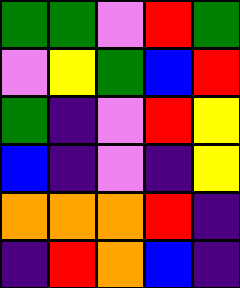[["green", "green", "violet", "red", "green"], ["violet", "yellow", "green", "blue", "red"], ["green", "indigo", "violet", "red", "yellow"], ["blue", "indigo", "violet", "indigo", "yellow"], ["orange", "orange", "orange", "red", "indigo"], ["indigo", "red", "orange", "blue", "indigo"]]